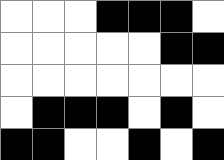[["white", "white", "white", "black", "black", "black", "white"], ["white", "white", "white", "white", "white", "black", "black"], ["white", "white", "white", "white", "white", "white", "white"], ["white", "black", "black", "black", "white", "black", "white"], ["black", "black", "white", "white", "black", "white", "black"]]